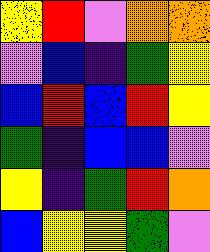[["yellow", "red", "violet", "orange", "orange"], ["violet", "blue", "indigo", "green", "yellow"], ["blue", "red", "blue", "red", "yellow"], ["green", "indigo", "blue", "blue", "violet"], ["yellow", "indigo", "green", "red", "orange"], ["blue", "yellow", "yellow", "green", "violet"]]